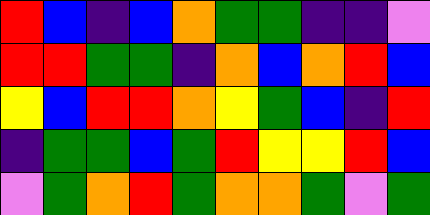[["red", "blue", "indigo", "blue", "orange", "green", "green", "indigo", "indigo", "violet"], ["red", "red", "green", "green", "indigo", "orange", "blue", "orange", "red", "blue"], ["yellow", "blue", "red", "red", "orange", "yellow", "green", "blue", "indigo", "red"], ["indigo", "green", "green", "blue", "green", "red", "yellow", "yellow", "red", "blue"], ["violet", "green", "orange", "red", "green", "orange", "orange", "green", "violet", "green"]]